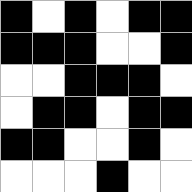[["black", "white", "black", "white", "black", "black"], ["black", "black", "black", "white", "white", "black"], ["white", "white", "black", "black", "black", "white"], ["white", "black", "black", "white", "black", "black"], ["black", "black", "white", "white", "black", "white"], ["white", "white", "white", "black", "white", "white"]]